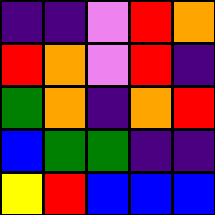[["indigo", "indigo", "violet", "red", "orange"], ["red", "orange", "violet", "red", "indigo"], ["green", "orange", "indigo", "orange", "red"], ["blue", "green", "green", "indigo", "indigo"], ["yellow", "red", "blue", "blue", "blue"]]